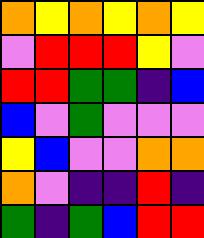[["orange", "yellow", "orange", "yellow", "orange", "yellow"], ["violet", "red", "red", "red", "yellow", "violet"], ["red", "red", "green", "green", "indigo", "blue"], ["blue", "violet", "green", "violet", "violet", "violet"], ["yellow", "blue", "violet", "violet", "orange", "orange"], ["orange", "violet", "indigo", "indigo", "red", "indigo"], ["green", "indigo", "green", "blue", "red", "red"]]